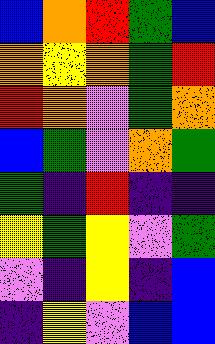[["blue", "orange", "red", "green", "blue"], ["orange", "yellow", "orange", "green", "red"], ["red", "orange", "violet", "green", "orange"], ["blue", "green", "violet", "orange", "green"], ["green", "indigo", "red", "indigo", "indigo"], ["yellow", "green", "yellow", "violet", "green"], ["violet", "indigo", "yellow", "indigo", "blue"], ["indigo", "yellow", "violet", "blue", "blue"]]